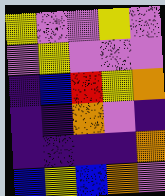[["yellow", "violet", "violet", "yellow", "violet"], ["violet", "yellow", "violet", "violet", "violet"], ["indigo", "blue", "red", "yellow", "orange"], ["indigo", "indigo", "orange", "violet", "indigo"], ["indigo", "indigo", "indigo", "indigo", "orange"], ["blue", "yellow", "blue", "orange", "violet"]]